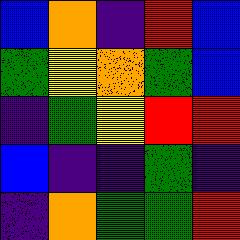[["blue", "orange", "indigo", "red", "blue"], ["green", "yellow", "orange", "green", "blue"], ["indigo", "green", "yellow", "red", "red"], ["blue", "indigo", "indigo", "green", "indigo"], ["indigo", "orange", "green", "green", "red"]]